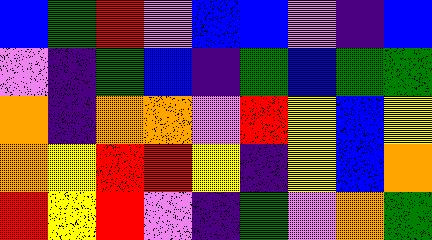[["blue", "green", "red", "violet", "blue", "blue", "violet", "indigo", "blue"], ["violet", "indigo", "green", "blue", "indigo", "green", "blue", "green", "green"], ["orange", "indigo", "orange", "orange", "violet", "red", "yellow", "blue", "yellow"], ["orange", "yellow", "red", "red", "yellow", "indigo", "yellow", "blue", "orange"], ["red", "yellow", "red", "violet", "indigo", "green", "violet", "orange", "green"]]